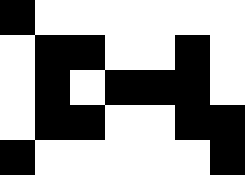[["black", "white", "white", "white", "white", "white", "white"], ["white", "black", "black", "white", "white", "black", "white"], ["white", "black", "white", "black", "black", "black", "white"], ["white", "black", "black", "white", "white", "black", "black"], ["black", "white", "white", "white", "white", "white", "black"]]